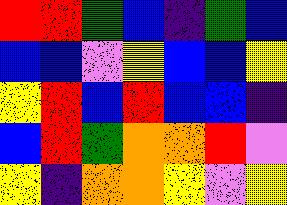[["red", "red", "green", "blue", "indigo", "green", "blue"], ["blue", "blue", "violet", "yellow", "blue", "blue", "yellow"], ["yellow", "red", "blue", "red", "blue", "blue", "indigo"], ["blue", "red", "green", "orange", "orange", "red", "violet"], ["yellow", "indigo", "orange", "orange", "yellow", "violet", "yellow"]]